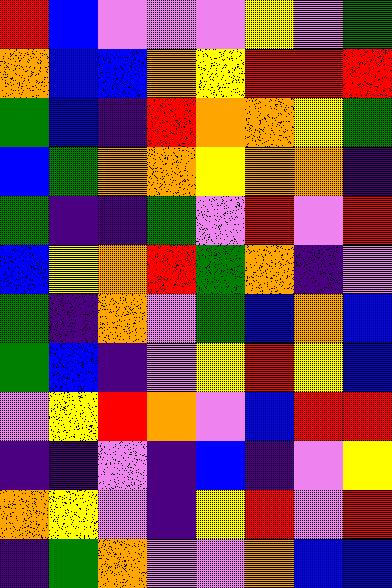[["red", "blue", "violet", "violet", "violet", "yellow", "violet", "green"], ["orange", "blue", "blue", "orange", "yellow", "red", "red", "red"], ["green", "blue", "indigo", "red", "orange", "orange", "yellow", "green"], ["blue", "green", "orange", "orange", "yellow", "orange", "orange", "indigo"], ["green", "indigo", "indigo", "green", "violet", "red", "violet", "red"], ["blue", "yellow", "orange", "red", "green", "orange", "indigo", "violet"], ["green", "indigo", "orange", "violet", "green", "blue", "orange", "blue"], ["green", "blue", "indigo", "violet", "yellow", "red", "yellow", "blue"], ["violet", "yellow", "red", "orange", "violet", "blue", "red", "red"], ["indigo", "indigo", "violet", "indigo", "blue", "indigo", "violet", "yellow"], ["orange", "yellow", "violet", "indigo", "yellow", "red", "violet", "red"], ["indigo", "green", "orange", "violet", "violet", "orange", "blue", "blue"]]